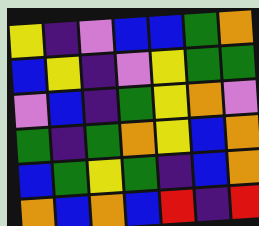[["yellow", "indigo", "violet", "blue", "blue", "green", "orange"], ["blue", "yellow", "indigo", "violet", "yellow", "green", "green"], ["violet", "blue", "indigo", "green", "yellow", "orange", "violet"], ["green", "indigo", "green", "orange", "yellow", "blue", "orange"], ["blue", "green", "yellow", "green", "indigo", "blue", "orange"], ["orange", "blue", "orange", "blue", "red", "indigo", "red"]]